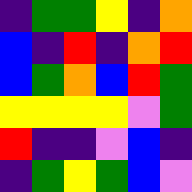[["indigo", "green", "green", "yellow", "indigo", "orange"], ["blue", "indigo", "red", "indigo", "orange", "red"], ["blue", "green", "orange", "blue", "red", "green"], ["yellow", "yellow", "yellow", "yellow", "violet", "green"], ["red", "indigo", "indigo", "violet", "blue", "indigo"], ["indigo", "green", "yellow", "green", "blue", "violet"]]